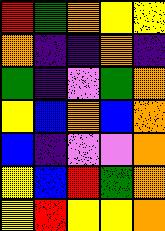[["red", "green", "orange", "yellow", "yellow"], ["orange", "indigo", "indigo", "orange", "indigo"], ["green", "indigo", "violet", "green", "orange"], ["yellow", "blue", "orange", "blue", "orange"], ["blue", "indigo", "violet", "violet", "orange"], ["yellow", "blue", "red", "green", "orange"], ["yellow", "red", "yellow", "yellow", "orange"]]